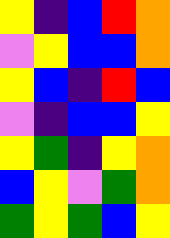[["yellow", "indigo", "blue", "red", "orange"], ["violet", "yellow", "blue", "blue", "orange"], ["yellow", "blue", "indigo", "red", "blue"], ["violet", "indigo", "blue", "blue", "yellow"], ["yellow", "green", "indigo", "yellow", "orange"], ["blue", "yellow", "violet", "green", "orange"], ["green", "yellow", "green", "blue", "yellow"]]